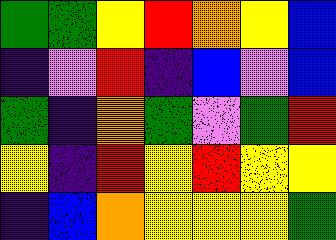[["green", "green", "yellow", "red", "orange", "yellow", "blue"], ["indigo", "violet", "red", "indigo", "blue", "violet", "blue"], ["green", "indigo", "orange", "green", "violet", "green", "red"], ["yellow", "indigo", "red", "yellow", "red", "yellow", "yellow"], ["indigo", "blue", "orange", "yellow", "yellow", "yellow", "green"]]